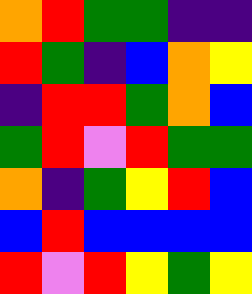[["orange", "red", "green", "green", "indigo", "indigo"], ["red", "green", "indigo", "blue", "orange", "yellow"], ["indigo", "red", "red", "green", "orange", "blue"], ["green", "red", "violet", "red", "green", "green"], ["orange", "indigo", "green", "yellow", "red", "blue"], ["blue", "red", "blue", "blue", "blue", "blue"], ["red", "violet", "red", "yellow", "green", "yellow"]]